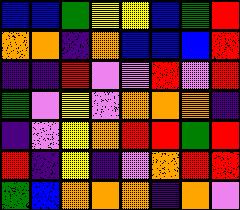[["blue", "blue", "green", "yellow", "yellow", "blue", "green", "red"], ["orange", "orange", "indigo", "orange", "blue", "blue", "blue", "red"], ["indigo", "indigo", "red", "violet", "violet", "red", "violet", "red"], ["green", "violet", "yellow", "violet", "orange", "orange", "orange", "indigo"], ["indigo", "violet", "yellow", "orange", "red", "red", "green", "red"], ["red", "indigo", "yellow", "indigo", "violet", "orange", "red", "red"], ["green", "blue", "orange", "orange", "orange", "indigo", "orange", "violet"]]